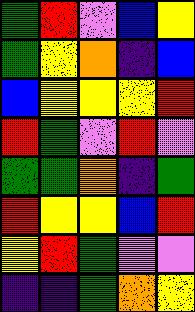[["green", "red", "violet", "blue", "yellow"], ["green", "yellow", "orange", "indigo", "blue"], ["blue", "yellow", "yellow", "yellow", "red"], ["red", "green", "violet", "red", "violet"], ["green", "green", "orange", "indigo", "green"], ["red", "yellow", "yellow", "blue", "red"], ["yellow", "red", "green", "violet", "violet"], ["indigo", "indigo", "green", "orange", "yellow"]]